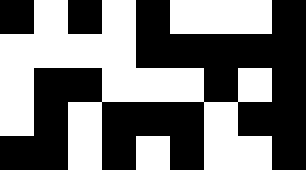[["black", "white", "black", "white", "black", "white", "white", "white", "black"], ["white", "white", "white", "white", "black", "black", "black", "black", "black"], ["white", "black", "black", "white", "white", "white", "black", "white", "black"], ["white", "black", "white", "black", "black", "black", "white", "black", "black"], ["black", "black", "white", "black", "white", "black", "white", "white", "black"]]